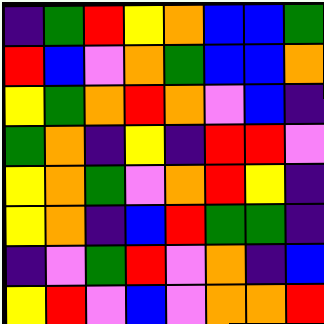[["indigo", "green", "red", "yellow", "orange", "blue", "blue", "green"], ["red", "blue", "violet", "orange", "green", "blue", "blue", "orange"], ["yellow", "green", "orange", "red", "orange", "violet", "blue", "indigo"], ["green", "orange", "indigo", "yellow", "indigo", "red", "red", "violet"], ["yellow", "orange", "green", "violet", "orange", "red", "yellow", "indigo"], ["yellow", "orange", "indigo", "blue", "red", "green", "green", "indigo"], ["indigo", "violet", "green", "red", "violet", "orange", "indigo", "blue"], ["yellow", "red", "violet", "blue", "violet", "orange", "orange", "red"]]